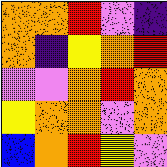[["orange", "orange", "red", "violet", "indigo"], ["orange", "indigo", "yellow", "orange", "red"], ["violet", "violet", "orange", "red", "orange"], ["yellow", "orange", "orange", "violet", "orange"], ["blue", "orange", "red", "yellow", "violet"]]